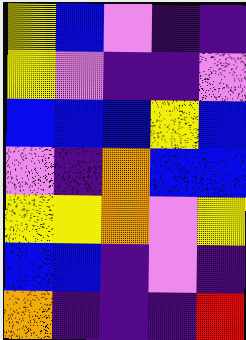[["yellow", "blue", "violet", "indigo", "indigo"], ["yellow", "violet", "indigo", "indigo", "violet"], ["blue", "blue", "blue", "yellow", "blue"], ["violet", "indigo", "orange", "blue", "blue"], ["yellow", "yellow", "orange", "violet", "yellow"], ["blue", "blue", "indigo", "violet", "indigo"], ["orange", "indigo", "indigo", "indigo", "red"]]